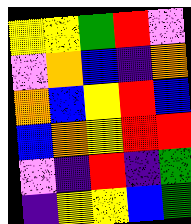[["yellow", "yellow", "green", "red", "violet"], ["violet", "orange", "blue", "indigo", "orange"], ["orange", "blue", "yellow", "red", "blue"], ["blue", "orange", "yellow", "red", "red"], ["violet", "indigo", "red", "indigo", "green"], ["indigo", "yellow", "yellow", "blue", "green"]]